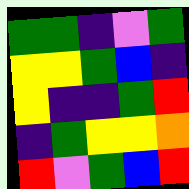[["green", "green", "indigo", "violet", "green"], ["yellow", "yellow", "green", "blue", "indigo"], ["yellow", "indigo", "indigo", "green", "red"], ["indigo", "green", "yellow", "yellow", "orange"], ["red", "violet", "green", "blue", "red"]]